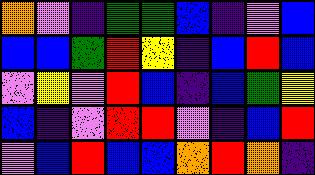[["orange", "violet", "indigo", "green", "green", "blue", "indigo", "violet", "blue"], ["blue", "blue", "green", "red", "yellow", "indigo", "blue", "red", "blue"], ["violet", "yellow", "violet", "red", "blue", "indigo", "blue", "green", "yellow"], ["blue", "indigo", "violet", "red", "red", "violet", "indigo", "blue", "red"], ["violet", "blue", "red", "blue", "blue", "orange", "red", "orange", "indigo"]]